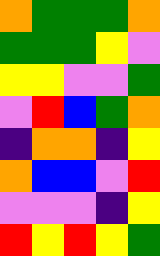[["orange", "green", "green", "green", "orange"], ["green", "green", "green", "yellow", "violet"], ["yellow", "yellow", "violet", "violet", "green"], ["violet", "red", "blue", "green", "orange"], ["indigo", "orange", "orange", "indigo", "yellow"], ["orange", "blue", "blue", "violet", "red"], ["violet", "violet", "violet", "indigo", "yellow"], ["red", "yellow", "red", "yellow", "green"]]